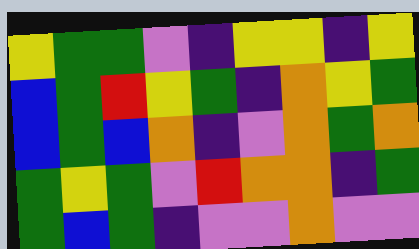[["yellow", "green", "green", "violet", "indigo", "yellow", "yellow", "indigo", "yellow"], ["blue", "green", "red", "yellow", "green", "indigo", "orange", "yellow", "green"], ["blue", "green", "blue", "orange", "indigo", "violet", "orange", "green", "orange"], ["green", "yellow", "green", "violet", "red", "orange", "orange", "indigo", "green"], ["green", "blue", "green", "indigo", "violet", "violet", "orange", "violet", "violet"]]